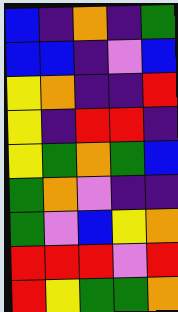[["blue", "indigo", "orange", "indigo", "green"], ["blue", "blue", "indigo", "violet", "blue"], ["yellow", "orange", "indigo", "indigo", "red"], ["yellow", "indigo", "red", "red", "indigo"], ["yellow", "green", "orange", "green", "blue"], ["green", "orange", "violet", "indigo", "indigo"], ["green", "violet", "blue", "yellow", "orange"], ["red", "red", "red", "violet", "red"], ["red", "yellow", "green", "green", "orange"]]